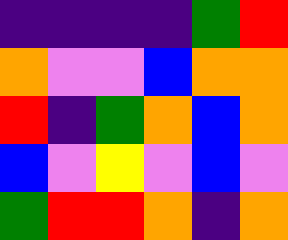[["indigo", "indigo", "indigo", "indigo", "green", "red"], ["orange", "violet", "violet", "blue", "orange", "orange"], ["red", "indigo", "green", "orange", "blue", "orange"], ["blue", "violet", "yellow", "violet", "blue", "violet"], ["green", "red", "red", "orange", "indigo", "orange"]]